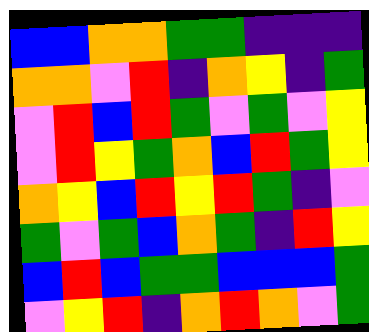[["blue", "blue", "orange", "orange", "green", "green", "indigo", "indigo", "indigo"], ["orange", "orange", "violet", "red", "indigo", "orange", "yellow", "indigo", "green"], ["violet", "red", "blue", "red", "green", "violet", "green", "violet", "yellow"], ["violet", "red", "yellow", "green", "orange", "blue", "red", "green", "yellow"], ["orange", "yellow", "blue", "red", "yellow", "red", "green", "indigo", "violet"], ["green", "violet", "green", "blue", "orange", "green", "indigo", "red", "yellow"], ["blue", "red", "blue", "green", "green", "blue", "blue", "blue", "green"], ["violet", "yellow", "red", "indigo", "orange", "red", "orange", "violet", "green"]]